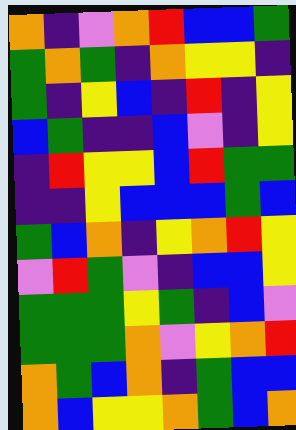[["orange", "indigo", "violet", "orange", "red", "blue", "blue", "green"], ["green", "orange", "green", "indigo", "orange", "yellow", "yellow", "indigo"], ["green", "indigo", "yellow", "blue", "indigo", "red", "indigo", "yellow"], ["blue", "green", "indigo", "indigo", "blue", "violet", "indigo", "yellow"], ["indigo", "red", "yellow", "yellow", "blue", "red", "green", "green"], ["indigo", "indigo", "yellow", "blue", "blue", "blue", "green", "blue"], ["green", "blue", "orange", "indigo", "yellow", "orange", "red", "yellow"], ["violet", "red", "green", "violet", "indigo", "blue", "blue", "yellow"], ["green", "green", "green", "yellow", "green", "indigo", "blue", "violet"], ["green", "green", "green", "orange", "violet", "yellow", "orange", "red"], ["orange", "green", "blue", "orange", "indigo", "green", "blue", "blue"], ["orange", "blue", "yellow", "yellow", "orange", "green", "blue", "orange"]]